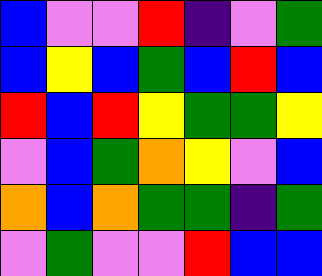[["blue", "violet", "violet", "red", "indigo", "violet", "green"], ["blue", "yellow", "blue", "green", "blue", "red", "blue"], ["red", "blue", "red", "yellow", "green", "green", "yellow"], ["violet", "blue", "green", "orange", "yellow", "violet", "blue"], ["orange", "blue", "orange", "green", "green", "indigo", "green"], ["violet", "green", "violet", "violet", "red", "blue", "blue"]]